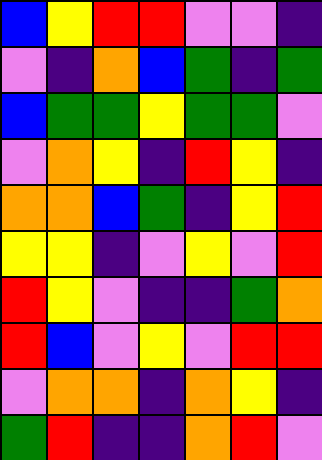[["blue", "yellow", "red", "red", "violet", "violet", "indigo"], ["violet", "indigo", "orange", "blue", "green", "indigo", "green"], ["blue", "green", "green", "yellow", "green", "green", "violet"], ["violet", "orange", "yellow", "indigo", "red", "yellow", "indigo"], ["orange", "orange", "blue", "green", "indigo", "yellow", "red"], ["yellow", "yellow", "indigo", "violet", "yellow", "violet", "red"], ["red", "yellow", "violet", "indigo", "indigo", "green", "orange"], ["red", "blue", "violet", "yellow", "violet", "red", "red"], ["violet", "orange", "orange", "indigo", "orange", "yellow", "indigo"], ["green", "red", "indigo", "indigo", "orange", "red", "violet"]]